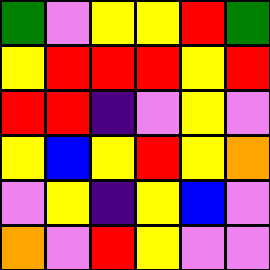[["green", "violet", "yellow", "yellow", "red", "green"], ["yellow", "red", "red", "red", "yellow", "red"], ["red", "red", "indigo", "violet", "yellow", "violet"], ["yellow", "blue", "yellow", "red", "yellow", "orange"], ["violet", "yellow", "indigo", "yellow", "blue", "violet"], ["orange", "violet", "red", "yellow", "violet", "violet"]]